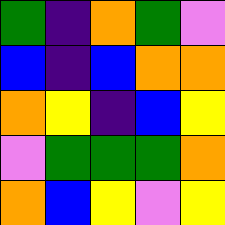[["green", "indigo", "orange", "green", "violet"], ["blue", "indigo", "blue", "orange", "orange"], ["orange", "yellow", "indigo", "blue", "yellow"], ["violet", "green", "green", "green", "orange"], ["orange", "blue", "yellow", "violet", "yellow"]]